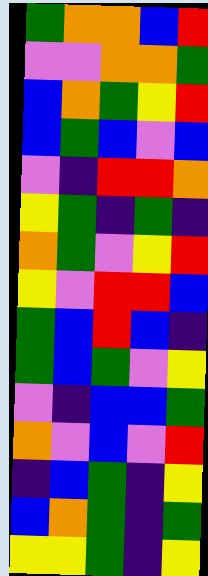[["green", "orange", "orange", "blue", "red"], ["violet", "violet", "orange", "orange", "green"], ["blue", "orange", "green", "yellow", "red"], ["blue", "green", "blue", "violet", "blue"], ["violet", "indigo", "red", "red", "orange"], ["yellow", "green", "indigo", "green", "indigo"], ["orange", "green", "violet", "yellow", "red"], ["yellow", "violet", "red", "red", "blue"], ["green", "blue", "red", "blue", "indigo"], ["green", "blue", "green", "violet", "yellow"], ["violet", "indigo", "blue", "blue", "green"], ["orange", "violet", "blue", "violet", "red"], ["indigo", "blue", "green", "indigo", "yellow"], ["blue", "orange", "green", "indigo", "green"], ["yellow", "yellow", "green", "indigo", "yellow"]]